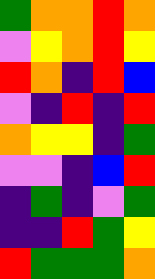[["green", "orange", "orange", "red", "orange"], ["violet", "yellow", "orange", "red", "yellow"], ["red", "orange", "indigo", "red", "blue"], ["violet", "indigo", "red", "indigo", "red"], ["orange", "yellow", "yellow", "indigo", "green"], ["violet", "violet", "indigo", "blue", "red"], ["indigo", "green", "indigo", "violet", "green"], ["indigo", "indigo", "red", "green", "yellow"], ["red", "green", "green", "green", "orange"]]